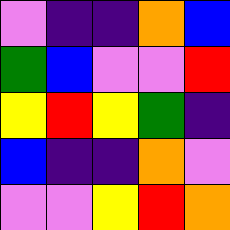[["violet", "indigo", "indigo", "orange", "blue"], ["green", "blue", "violet", "violet", "red"], ["yellow", "red", "yellow", "green", "indigo"], ["blue", "indigo", "indigo", "orange", "violet"], ["violet", "violet", "yellow", "red", "orange"]]